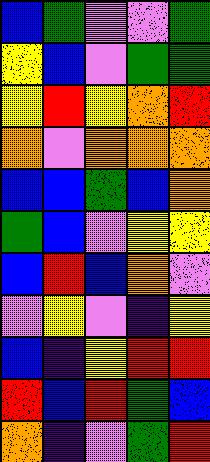[["blue", "green", "violet", "violet", "green"], ["yellow", "blue", "violet", "green", "green"], ["yellow", "red", "yellow", "orange", "red"], ["orange", "violet", "orange", "orange", "orange"], ["blue", "blue", "green", "blue", "orange"], ["green", "blue", "violet", "yellow", "yellow"], ["blue", "red", "blue", "orange", "violet"], ["violet", "yellow", "violet", "indigo", "yellow"], ["blue", "indigo", "yellow", "red", "red"], ["red", "blue", "red", "green", "blue"], ["orange", "indigo", "violet", "green", "red"]]